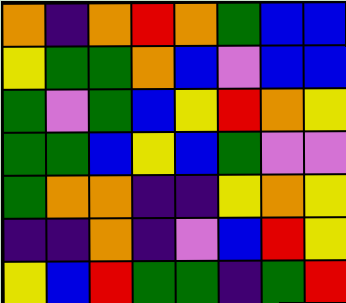[["orange", "indigo", "orange", "red", "orange", "green", "blue", "blue"], ["yellow", "green", "green", "orange", "blue", "violet", "blue", "blue"], ["green", "violet", "green", "blue", "yellow", "red", "orange", "yellow"], ["green", "green", "blue", "yellow", "blue", "green", "violet", "violet"], ["green", "orange", "orange", "indigo", "indigo", "yellow", "orange", "yellow"], ["indigo", "indigo", "orange", "indigo", "violet", "blue", "red", "yellow"], ["yellow", "blue", "red", "green", "green", "indigo", "green", "red"]]